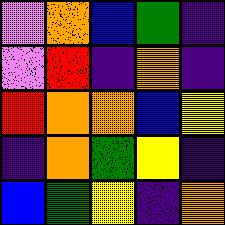[["violet", "orange", "blue", "green", "indigo"], ["violet", "red", "indigo", "orange", "indigo"], ["red", "orange", "orange", "blue", "yellow"], ["indigo", "orange", "green", "yellow", "indigo"], ["blue", "green", "yellow", "indigo", "orange"]]